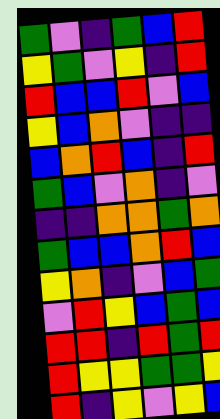[["green", "violet", "indigo", "green", "blue", "red"], ["yellow", "green", "violet", "yellow", "indigo", "red"], ["red", "blue", "blue", "red", "violet", "blue"], ["yellow", "blue", "orange", "violet", "indigo", "indigo"], ["blue", "orange", "red", "blue", "indigo", "red"], ["green", "blue", "violet", "orange", "indigo", "violet"], ["indigo", "indigo", "orange", "orange", "green", "orange"], ["green", "blue", "blue", "orange", "red", "blue"], ["yellow", "orange", "indigo", "violet", "blue", "green"], ["violet", "red", "yellow", "blue", "green", "blue"], ["red", "red", "indigo", "red", "green", "red"], ["red", "yellow", "yellow", "green", "green", "yellow"], ["red", "indigo", "yellow", "violet", "yellow", "blue"]]